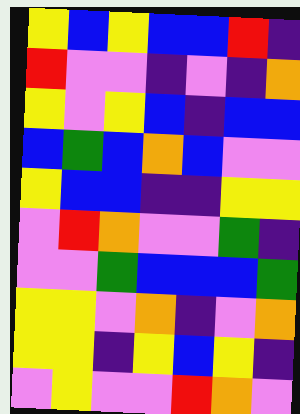[["yellow", "blue", "yellow", "blue", "blue", "red", "indigo"], ["red", "violet", "violet", "indigo", "violet", "indigo", "orange"], ["yellow", "violet", "yellow", "blue", "indigo", "blue", "blue"], ["blue", "green", "blue", "orange", "blue", "violet", "violet"], ["yellow", "blue", "blue", "indigo", "indigo", "yellow", "yellow"], ["violet", "red", "orange", "violet", "violet", "green", "indigo"], ["violet", "violet", "green", "blue", "blue", "blue", "green"], ["yellow", "yellow", "violet", "orange", "indigo", "violet", "orange"], ["yellow", "yellow", "indigo", "yellow", "blue", "yellow", "indigo"], ["violet", "yellow", "violet", "violet", "red", "orange", "violet"]]